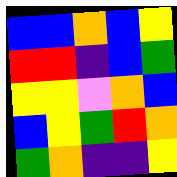[["blue", "blue", "orange", "blue", "yellow"], ["red", "red", "indigo", "blue", "green"], ["yellow", "yellow", "violet", "orange", "blue"], ["blue", "yellow", "green", "red", "orange"], ["green", "orange", "indigo", "indigo", "yellow"]]